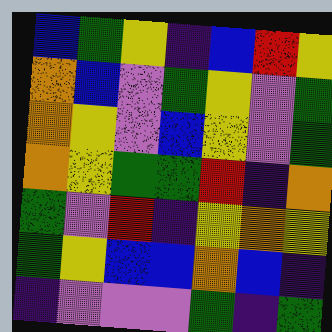[["blue", "green", "yellow", "indigo", "blue", "red", "yellow"], ["orange", "blue", "violet", "green", "yellow", "violet", "green"], ["orange", "yellow", "violet", "blue", "yellow", "violet", "green"], ["orange", "yellow", "green", "green", "red", "indigo", "orange"], ["green", "violet", "red", "indigo", "yellow", "orange", "yellow"], ["green", "yellow", "blue", "blue", "orange", "blue", "indigo"], ["indigo", "violet", "violet", "violet", "green", "indigo", "green"]]